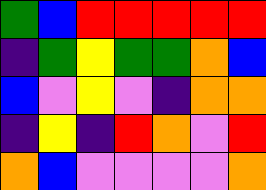[["green", "blue", "red", "red", "red", "red", "red"], ["indigo", "green", "yellow", "green", "green", "orange", "blue"], ["blue", "violet", "yellow", "violet", "indigo", "orange", "orange"], ["indigo", "yellow", "indigo", "red", "orange", "violet", "red"], ["orange", "blue", "violet", "violet", "violet", "violet", "orange"]]